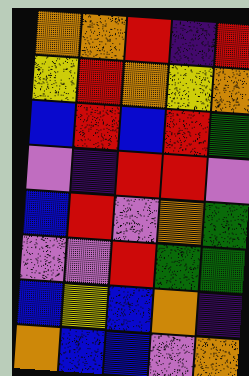[["orange", "orange", "red", "indigo", "red"], ["yellow", "red", "orange", "yellow", "orange"], ["blue", "red", "blue", "red", "green"], ["violet", "indigo", "red", "red", "violet"], ["blue", "red", "violet", "orange", "green"], ["violet", "violet", "red", "green", "green"], ["blue", "yellow", "blue", "orange", "indigo"], ["orange", "blue", "blue", "violet", "orange"]]